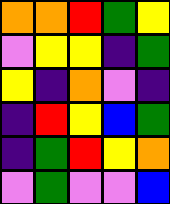[["orange", "orange", "red", "green", "yellow"], ["violet", "yellow", "yellow", "indigo", "green"], ["yellow", "indigo", "orange", "violet", "indigo"], ["indigo", "red", "yellow", "blue", "green"], ["indigo", "green", "red", "yellow", "orange"], ["violet", "green", "violet", "violet", "blue"]]